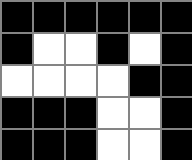[["black", "black", "black", "black", "black", "black"], ["black", "white", "white", "black", "white", "black"], ["white", "white", "white", "white", "black", "black"], ["black", "black", "black", "white", "white", "black"], ["black", "black", "black", "white", "white", "black"]]